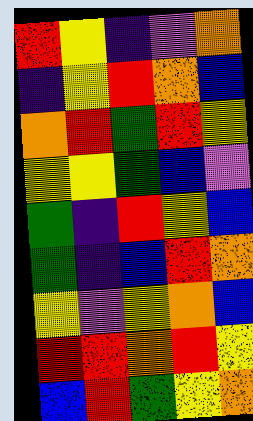[["red", "yellow", "indigo", "violet", "orange"], ["indigo", "yellow", "red", "orange", "blue"], ["orange", "red", "green", "red", "yellow"], ["yellow", "yellow", "green", "blue", "violet"], ["green", "indigo", "red", "yellow", "blue"], ["green", "indigo", "blue", "red", "orange"], ["yellow", "violet", "yellow", "orange", "blue"], ["red", "red", "orange", "red", "yellow"], ["blue", "red", "green", "yellow", "orange"]]